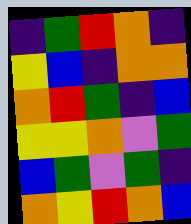[["indigo", "green", "red", "orange", "indigo"], ["yellow", "blue", "indigo", "orange", "orange"], ["orange", "red", "green", "indigo", "blue"], ["yellow", "yellow", "orange", "violet", "green"], ["blue", "green", "violet", "green", "indigo"], ["orange", "yellow", "red", "orange", "blue"]]